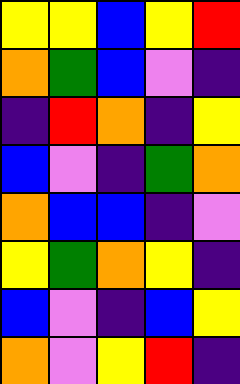[["yellow", "yellow", "blue", "yellow", "red"], ["orange", "green", "blue", "violet", "indigo"], ["indigo", "red", "orange", "indigo", "yellow"], ["blue", "violet", "indigo", "green", "orange"], ["orange", "blue", "blue", "indigo", "violet"], ["yellow", "green", "orange", "yellow", "indigo"], ["blue", "violet", "indigo", "blue", "yellow"], ["orange", "violet", "yellow", "red", "indigo"]]